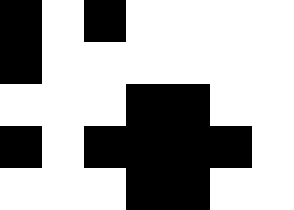[["black", "white", "black", "white", "white", "white", "white"], ["black", "white", "white", "white", "white", "white", "white"], ["white", "white", "white", "black", "black", "white", "white"], ["black", "white", "black", "black", "black", "black", "white"], ["white", "white", "white", "black", "black", "white", "white"]]